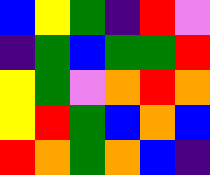[["blue", "yellow", "green", "indigo", "red", "violet"], ["indigo", "green", "blue", "green", "green", "red"], ["yellow", "green", "violet", "orange", "red", "orange"], ["yellow", "red", "green", "blue", "orange", "blue"], ["red", "orange", "green", "orange", "blue", "indigo"]]